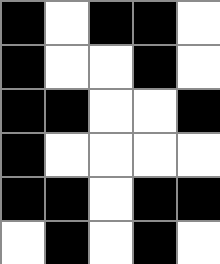[["black", "white", "black", "black", "white"], ["black", "white", "white", "black", "white"], ["black", "black", "white", "white", "black"], ["black", "white", "white", "white", "white"], ["black", "black", "white", "black", "black"], ["white", "black", "white", "black", "white"]]